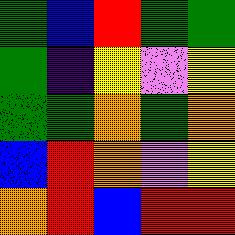[["green", "blue", "red", "green", "green"], ["green", "indigo", "yellow", "violet", "yellow"], ["green", "green", "orange", "green", "orange"], ["blue", "red", "orange", "violet", "yellow"], ["orange", "red", "blue", "red", "red"]]